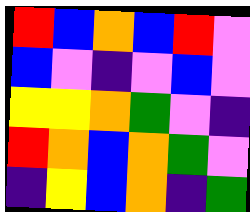[["red", "blue", "orange", "blue", "red", "violet"], ["blue", "violet", "indigo", "violet", "blue", "violet"], ["yellow", "yellow", "orange", "green", "violet", "indigo"], ["red", "orange", "blue", "orange", "green", "violet"], ["indigo", "yellow", "blue", "orange", "indigo", "green"]]